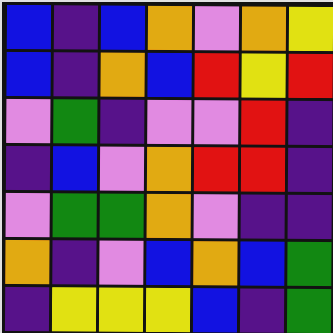[["blue", "indigo", "blue", "orange", "violet", "orange", "yellow"], ["blue", "indigo", "orange", "blue", "red", "yellow", "red"], ["violet", "green", "indigo", "violet", "violet", "red", "indigo"], ["indigo", "blue", "violet", "orange", "red", "red", "indigo"], ["violet", "green", "green", "orange", "violet", "indigo", "indigo"], ["orange", "indigo", "violet", "blue", "orange", "blue", "green"], ["indigo", "yellow", "yellow", "yellow", "blue", "indigo", "green"]]